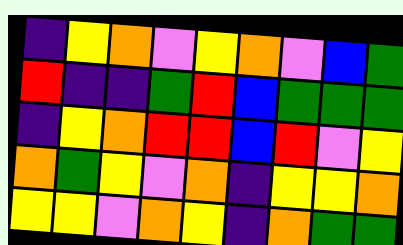[["indigo", "yellow", "orange", "violet", "yellow", "orange", "violet", "blue", "green"], ["red", "indigo", "indigo", "green", "red", "blue", "green", "green", "green"], ["indigo", "yellow", "orange", "red", "red", "blue", "red", "violet", "yellow"], ["orange", "green", "yellow", "violet", "orange", "indigo", "yellow", "yellow", "orange"], ["yellow", "yellow", "violet", "orange", "yellow", "indigo", "orange", "green", "green"]]